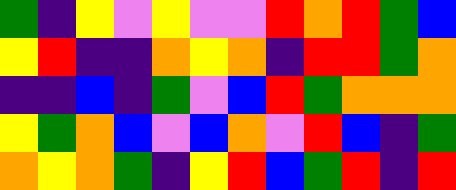[["green", "indigo", "yellow", "violet", "yellow", "violet", "violet", "red", "orange", "red", "green", "blue"], ["yellow", "red", "indigo", "indigo", "orange", "yellow", "orange", "indigo", "red", "red", "green", "orange"], ["indigo", "indigo", "blue", "indigo", "green", "violet", "blue", "red", "green", "orange", "orange", "orange"], ["yellow", "green", "orange", "blue", "violet", "blue", "orange", "violet", "red", "blue", "indigo", "green"], ["orange", "yellow", "orange", "green", "indigo", "yellow", "red", "blue", "green", "red", "indigo", "red"]]